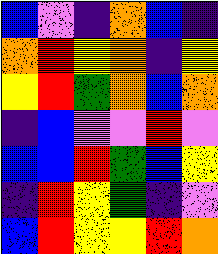[["blue", "violet", "indigo", "orange", "blue", "indigo"], ["orange", "red", "yellow", "orange", "indigo", "yellow"], ["yellow", "red", "green", "orange", "blue", "orange"], ["indigo", "blue", "violet", "violet", "red", "violet"], ["blue", "blue", "red", "green", "blue", "yellow"], ["indigo", "red", "yellow", "green", "indigo", "violet"], ["blue", "red", "yellow", "yellow", "red", "orange"]]